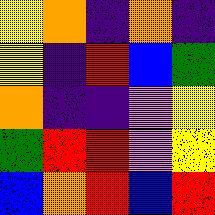[["yellow", "orange", "indigo", "orange", "indigo"], ["yellow", "indigo", "red", "blue", "green"], ["orange", "indigo", "indigo", "violet", "yellow"], ["green", "red", "red", "violet", "yellow"], ["blue", "orange", "red", "blue", "red"]]